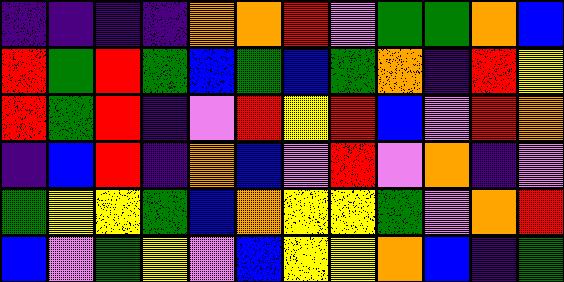[["indigo", "indigo", "indigo", "indigo", "orange", "orange", "red", "violet", "green", "green", "orange", "blue"], ["red", "green", "red", "green", "blue", "green", "blue", "green", "orange", "indigo", "red", "yellow"], ["red", "green", "red", "indigo", "violet", "red", "yellow", "red", "blue", "violet", "red", "orange"], ["indigo", "blue", "red", "indigo", "orange", "blue", "violet", "red", "violet", "orange", "indigo", "violet"], ["green", "yellow", "yellow", "green", "blue", "orange", "yellow", "yellow", "green", "violet", "orange", "red"], ["blue", "violet", "green", "yellow", "violet", "blue", "yellow", "yellow", "orange", "blue", "indigo", "green"]]